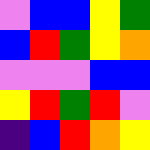[["violet", "blue", "blue", "yellow", "green"], ["blue", "red", "green", "yellow", "orange"], ["violet", "violet", "violet", "blue", "blue"], ["yellow", "red", "green", "red", "violet"], ["indigo", "blue", "red", "orange", "yellow"]]